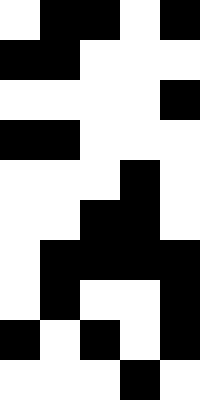[["white", "black", "black", "white", "black"], ["black", "black", "white", "white", "white"], ["white", "white", "white", "white", "black"], ["black", "black", "white", "white", "white"], ["white", "white", "white", "black", "white"], ["white", "white", "black", "black", "white"], ["white", "black", "black", "black", "black"], ["white", "black", "white", "white", "black"], ["black", "white", "black", "white", "black"], ["white", "white", "white", "black", "white"]]